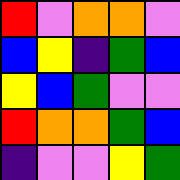[["red", "violet", "orange", "orange", "violet"], ["blue", "yellow", "indigo", "green", "blue"], ["yellow", "blue", "green", "violet", "violet"], ["red", "orange", "orange", "green", "blue"], ["indigo", "violet", "violet", "yellow", "green"]]